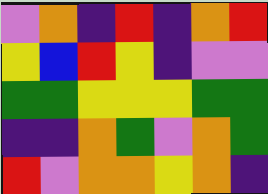[["violet", "orange", "indigo", "red", "indigo", "orange", "red"], ["yellow", "blue", "red", "yellow", "indigo", "violet", "violet"], ["green", "green", "yellow", "yellow", "yellow", "green", "green"], ["indigo", "indigo", "orange", "green", "violet", "orange", "green"], ["red", "violet", "orange", "orange", "yellow", "orange", "indigo"]]